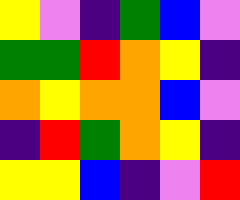[["yellow", "violet", "indigo", "green", "blue", "violet"], ["green", "green", "red", "orange", "yellow", "indigo"], ["orange", "yellow", "orange", "orange", "blue", "violet"], ["indigo", "red", "green", "orange", "yellow", "indigo"], ["yellow", "yellow", "blue", "indigo", "violet", "red"]]